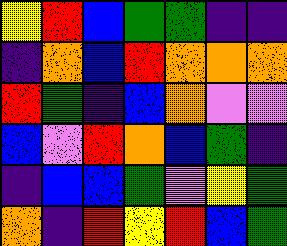[["yellow", "red", "blue", "green", "green", "indigo", "indigo"], ["indigo", "orange", "blue", "red", "orange", "orange", "orange"], ["red", "green", "indigo", "blue", "orange", "violet", "violet"], ["blue", "violet", "red", "orange", "blue", "green", "indigo"], ["indigo", "blue", "blue", "green", "violet", "yellow", "green"], ["orange", "indigo", "red", "yellow", "red", "blue", "green"]]